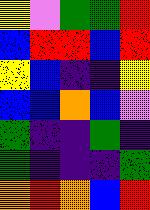[["yellow", "violet", "green", "green", "red"], ["blue", "red", "red", "blue", "red"], ["yellow", "blue", "indigo", "indigo", "yellow"], ["blue", "blue", "orange", "blue", "violet"], ["green", "indigo", "indigo", "green", "indigo"], ["green", "indigo", "indigo", "indigo", "green"], ["orange", "red", "orange", "blue", "red"]]